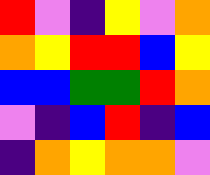[["red", "violet", "indigo", "yellow", "violet", "orange"], ["orange", "yellow", "red", "red", "blue", "yellow"], ["blue", "blue", "green", "green", "red", "orange"], ["violet", "indigo", "blue", "red", "indigo", "blue"], ["indigo", "orange", "yellow", "orange", "orange", "violet"]]